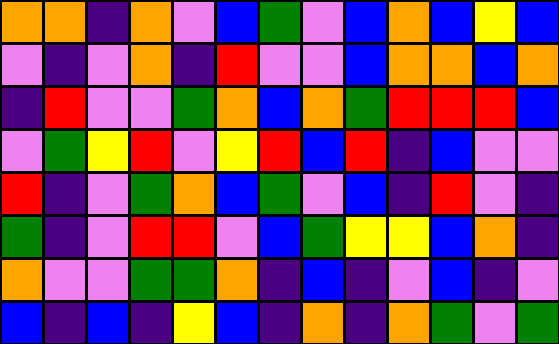[["orange", "orange", "indigo", "orange", "violet", "blue", "green", "violet", "blue", "orange", "blue", "yellow", "blue"], ["violet", "indigo", "violet", "orange", "indigo", "red", "violet", "violet", "blue", "orange", "orange", "blue", "orange"], ["indigo", "red", "violet", "violet", "green", "orange", "blue", "orange", "green", "red", "red", "red", "blue"], ["violet", "green", "yellow", "red", "violet", "yellow", "red", "blue", "red", "indigo", "blue", "violet", "violet"], ["red", "indigo", "violet", "green", "orange", "blue", "green", "violet", "blue", "indigo", "red", "violet", "indigo"], ["green", "indigo", "violet", "red", "red", "violet", "blue", "green", "yellow", "yellow", "blue", "orange", "indigo"], ["orange", "violet", "violet", "green", "green", "orange", "indigo", "blue", "indigo", "violet", "blue", "indigo", "violet"], ["blue", "indigo", "blue", "indigo", "yellow", "blue", "indigo", "orange", "indigo", "orange", "green", "violet", "green"]]